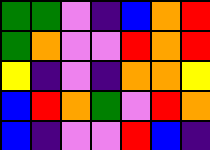[["green", "green", "violet", "indigo", "blue", "orange", "red"], ["green", "orange", "violet", "violet", "red", "orange", "red"], ["yellow", "indigo", "violet", "indigo", "orange", "orange", "yellow"], ["blue", "red", "orange", "green", "violet", "red", "orange"], ["blue", "indigo", "violet", "violet", "red", "blue", "indigo"]]